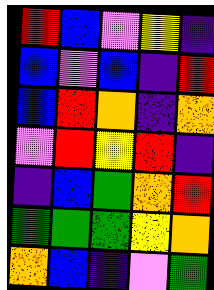[["red", "blue", "violet", "yellow", "indigo"], ["blue", "violet", "blue", "indigo", "red"], ["blue", "red", "orange", "indigo", "orange"], ["violet", "red", "yellow", "red", "indigo"], ["indigo", "blue", "green", "orange", "red"], ["green", "green", "green", "yellow", "orange"], ["orange", "blue", "indigo", "violet", "green"]]